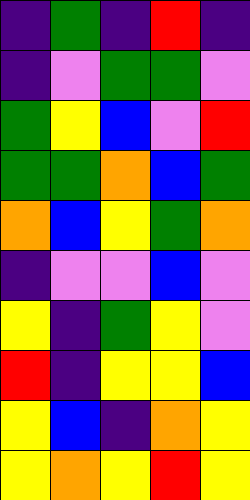[["indigo", "green", "indigo", "red", "indigo"], ["indigo", "violet", "green", "green", "violet"], ["green", "yellow", "blue", "violet", "red"], ["green", "green", "orange", "blue", "green"], ["orange", "blue", "yellow", "green", "orange"], ["indigo", "violet", "violet", "blue", "violet"], ["yellow", "indigo", "green", "yellow", "violet"], ["red", "indigo", "yellow", "yellow", "blue"], ["yellow", "blue", "indigo", "orange", "yellow"], ["yellow", "orange", "yellow", "red", "yellow"]]